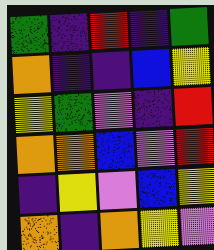[["green", "indigo", "red", "indigo", "green"], ["orange", "indigo", "indigo", "blue", "yellow"], ["yellow", "green", "violet", "indigo", "red"], ["orange", "orange", "blue", "violet", "red"], ["indigo", "yellow", "violet", "blue", "yellow"], ["orange", "indigo", "orange", "yellow", "violet"]]